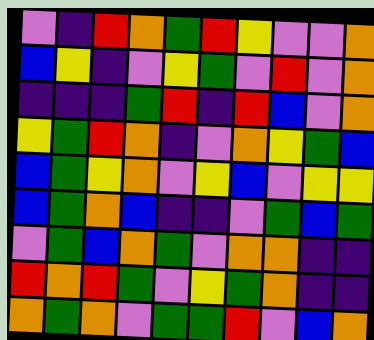[["violet", "indigo", "red", "orange", "green", "red", "yellow", "violet", "violet", "orange"], ["blue", "yellow", "indigo", "violet", "yellow", "green", "violet", "red", "violet", "orange"], ["indigo", "indigo", "indigo", "green", "red", "indigo", "red", "blue", "violet", "orange"], ["yellow", "green", "red", "orange", "indigo", "violet", "orange", "yellow", "green", "blue"], ["blue", "green", "yellow", "orange", "violet", "yellow", "blue", "violet", "yellow", "yellow"], ["blue", "green", "orange", "blue", "indigo", "indigo", "violet", "green", "blue", "green"], ["violet", "green", "blue", "orange", "green", "violet", "orange", "orange", "indigo", "indigo"], ["red", "orange", "red", "green", "violet", "yellow", "green", "orange", "indigo", "indigo"], ["orange", "green", "orange", "violet", "green", "green", "red", "violet", "blue", "orange"]]